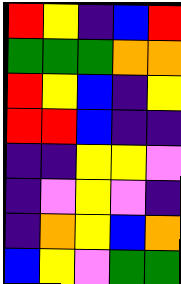[["red", "yellow", "indigo", "blue", "red"], ["green", "green", "green", "orange", "orange"], ["red", "yellow", "blue", "indigo", "yellow"], ["red", "red", "blue", "indigo", "indigo"], ["indigo", "indigo", "yellow", "yellow", "violet"], ["indigo", "violet", "yellow", "violet", "indigo"], ["indigo", "orange", "yellow", "blue", "orange"], ["blue", "yellow", "violet", "green", "green"]]